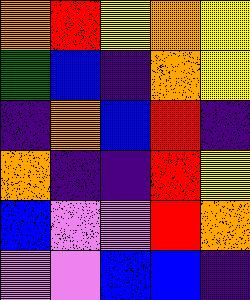[["orange", "red", "yellow", "orange", "yellow"], ["green", "blue", "indigo", "orange", "yellow"], ["indigo", "orange", "blue", "red", "indigo"], ["orange", "indigo", "indigo", "red", "yellow"], ["blue", "violet", "violet", "red", "orange"], ["violet", "violet", "blue", "blue", "indigo"]]